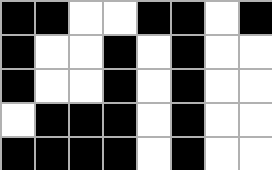[["black", "black", "white", "white", "black", "black", "white", "black"], ["black", "white", "white", "black", "white", "black", "white", "white"], ["black", "white", "white", "black", "white", "black", "white", "white"], ["white", "black", "black", "black", "white", "black", "white", "white"], ["black", "black", "black", "black", "white", "black", "white", "white"]]